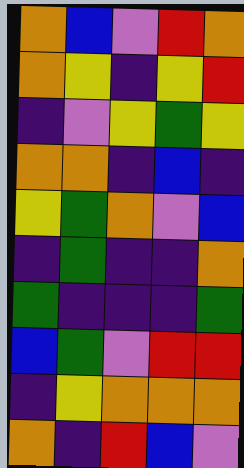[["orange", "blue", "violet", "red", "orange"], ["orange", "yellow", "indigo", "yellow", "red"], ["indigo", "violet", "yellow", "green", "yellow"], ["orange", "orange", "indigo", "blue", "indigo"], ["yellow", "green", "orange", "violet", "blue"], ["indigo", "green", "indigo", "indigo", "orange"], ["green", "indigo", "indigo", "indigo", "green"], ["blue", "green", "violet", "red", "red"], ["indigo", "yellow", "orange", "orange", "orange"], ["orange", "indigo", "red", "blue", "violet"]]